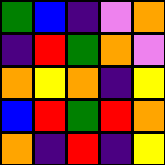[["green", "blue", "indigo", "violet", "orange"], ["indigo", "red", "green", "orange", "violet"], ["orange", "yellow", "orange", "indigo", "yellow"], ["blue", "red", "green", "red", "orange"], ["orange", "indigo", "red", "indigo", "yellow"]]